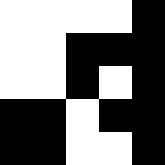[["white", "white", "white", "white", "black"], ["white", "white", "black", "black", "black"], ["white", "white", "black", "white", "black"], ["black", "black", "white", "black", "black"], ["black", "black", "white", "white", "black"]]